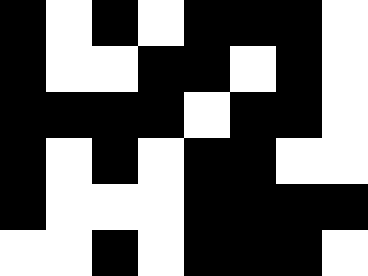[["black", "white", "black", "white", "black", "black", "black", "white"], ["black", "white", "white", "black", "black", "white", "black", "white"], ["black", "black", "black", "black", "white", "black", "black", "white"], ["black", "white", "black", "white", "black", "black", "white", "white"], ["black", "white", "white", "white", "black", "black", "black", "black"], ["white", "white", "black", "white", "black", "black", "black", "white"]]